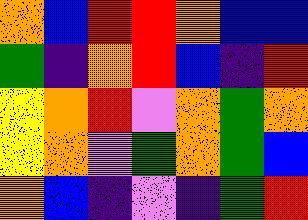[["orange", "blue", "red", "red", "orange", "blue", "blue"], ["green", "indigo", "orange", "red", "blue", "indigo", "red"], ["yellow", "orange", "red", "violet", "orange", "green", "orange"], ["yellow", "orange", "violet", "green", "orange", "green", "blue"], ["orange", "blue", "indigo", "violet", "indigo", "green", "red"]]